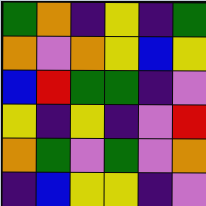[["green", "orange", "indigo", "yellow", "indigo", "green"], ["orange", "violet", "orange", "yellow", "blue", "yellow"], ["blue", "red", "green", "green", "indigo", "violet"], ["yellow", "indigo", "yellow", "indigo", "violet", "red"], ["orange", "green", "violet", "green", "violet", "orange"], ["indigo", "blue", "yellow", "yellow", "indigo", "violet"]]